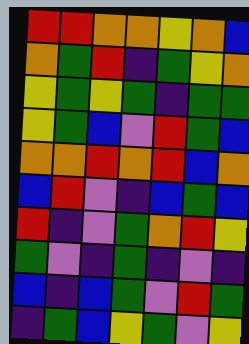[["red", "red", "orange", "orange", "yellow", "orange", "blue"], ["orange", "green", "red", "indigo", "green", "yellow", "orange"], ["yellow", "green", "yellow", "green", "indigo", "green", "green"], ["yellow", "green", "blue", "violet", "red", "green", "blue"], ["orange", "orange", "red", "orange", "red", "blue", "orange"], ["blue", "red", "violet", "indigo", "blue", "green", "blue"], ["red", "indigo", "violet", "green", "orange", "red", "yellow"], ["green", "violet", "indigo", "green", "indigo", "violet", "indigo"], ["blue", "indigo", "blue", "green", "violet", "red", "green"], ["indigo", "green", "blue", "yellow", "green", "violet", "yellow"]]